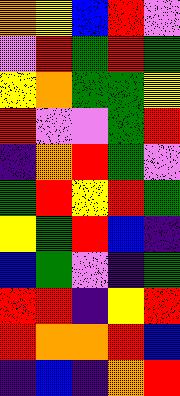[["orange", "yellow", "blue", "red", "violet"], ["violet", "red", "green", "red", "green"], ["yellow", "orange", "green", "green", "yellow"], ["red", "violet", "violet", "green", "red"], ["indigo", "orange", "red", "green", "violet"], ["green", "red", "yellow", "red", "green"], ["yellow", "green", "red", "blue", "indigo"], ["blue", "green", "violet", "indigo", "green"], ["red", "red", "indigo", "yellow", "red"], ["red", "orange", "orange", "red", "blue"], ["indigo", "blue", "indigo", "orange", "red"]]